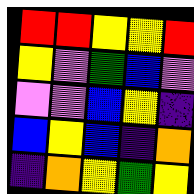[["red", "red", "yellow", "yellow", "red"], ["yellow", "violet", "green", "blue", "violet"], ["violet", "violet", "blue", "yellow", "indigo"], ["blue", "yellow", "blue", "indigo", "orange"], ["indigo", "orange", "yellow", "green", "yellow"]]